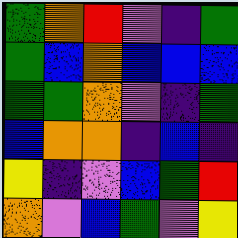[["green", "orange", "red", "violet", "indigo", "green"], ["green", "blue", "orange", "blue", "blue", "blue"], ["green", "green", "orange", "violet", "indigo", "green"], ["blue", "orange", "orange", "indigo", "blue", "indigo"], ["yellow", "indigo", "violet", "blue", "green", "red"], ["orange", "violet", "blue", "green", "violet", "yellow"]]